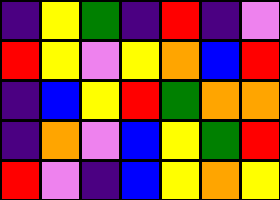[["indigo", "yellow", "green", "indigo", "red", "indigo", "violet"], ["red", "yellow", "violet", "yellow", "orange", "blue", "red"], ["indigo", "blue", "yellow", "red", "green", "orange", "orange"], ["indigo", "orange", "violet", "blue", "yellow", "green", "red"], ["red", "violet", "indigo", "blue", "yellow", "orange", "yellow"]]